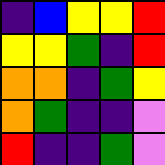[["indigo", "blue", "yellow", "yellow", "red"], ["yellow", "yellow", "green", "indigo", "red"], ["orange", "orange", "indigo", "green", "yellow"], ["orange", "green", "indigo", "indigo", "violet"], ["red", "indigo", "indigo", "green", "violet"]]